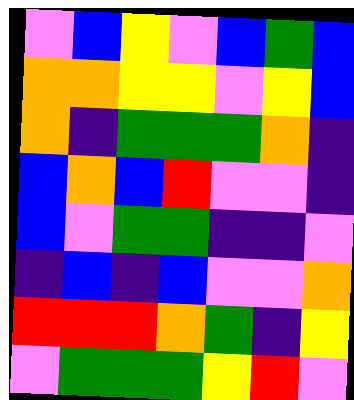[["violet", "blue", "yellow", "violet", "blue", "green", "blue"], ["orange", "orange", "yellow", "yellow", "violet", "yellow", "blue"], ["orange", "indigo", "green", "green", "green", "orange", "indigo"], ["blue", "orange", "blue", "red", "violet", "violet", "indigo"], ["blue", "violet", "green", "green", "indigo", "indigo", "violet"], ["indigo", "blue", "indigo", "blue", "violet", "violet", "orange"], ["red", "red", "red", "orange", "green", "indigo", "yellow"], ["violet", "green", "green", "green", "yellow", "red", "violet"]]